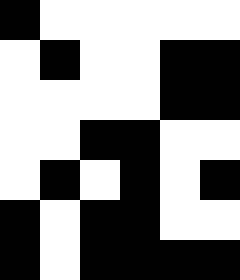[["black", "white", "white", "white", "white", "white"], ["white", "black", "white", "white", "black", "black"], ["white", "white", "white", "white", "black", "black"], ["white", "white", "black", "black", "white", "white"], ["white", "black", "white", "black", "white", "black"], ["black", "white", "black", "black", "white", "white"], ["black", "white", "black", "black", "black", "black"]]